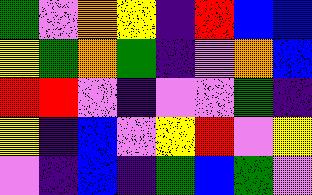[["green", "violet", "orange", "yellow", "indigo", "red", "blue", "blue"], ["yellow", "green", "orange", "green", "indigo", "violet", "orange", "blue"], ["red", "red", "violet", "indigo", "violet", "violet", "green", "indigo"], ["yellow", "indigo", "blue", "violet", "yellow", "red", "violet", "yellow"], ["violet", "indigo", "blue", "indigo", "green", "blue", "green", "violet"]]